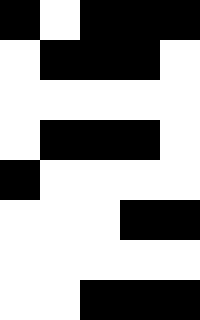[["black", "white", "black", "black", "black"], ["white", "black", "black", "black", "white"], ["white", "white", "white", "white", "white"], ["white", "black", "black", "black", "white"], ["black", "white", "white", "white", "white"], ["white", "white", "white", "black", "black"], ["white", "white", "white", "white", "white"], ["white", "white", "black", "black", "black"]]